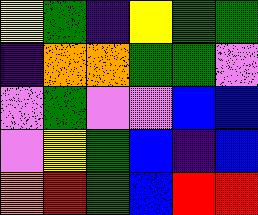[["yellow", "green", "indigo", "yellow", "green", "green"], ["indigo", "orange", "orange", "green", "green", "violet"], ["violet", "green", "violet", "violet", "blue", "blue"], ["violet", "yellow", "green", "blue", "indigo", "blue"], ["orange", "red", "green", "blue", "red", "red"]]